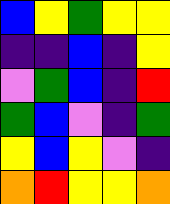[["blue", "yellow", "green", "yellow", "yellow"], ["indigo", "indigo", "blue", "indigo", "yellow"], ["violet", "green", "blue", "indigo", "red"], ["green", "blue", "violet", "indigo", "green"], ["yellow", "blue", "yellow", "violet", "indigo"], ["orange", "red", "yellow", "yellow", "orange"]]